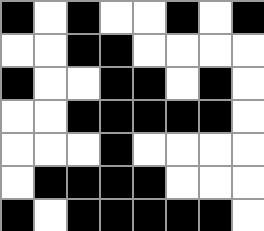[["black", "white", "black", "white", "white", "black", "white", "black"], ["white", "white", "black", "black", "white", "white", "white", "white"], ["black", "white", "white", "black", "black", "white", "black", "white"], ["white", "white", "black", "black", "black", "black", "black", "white"], ["white", "white", "white", "black", "white", "white", "white", "white"], ["white", "black", "black", "black", "black", "white", "white", "white"], ["black", "white", "black", "black", "black", "black", "black", "white"]]